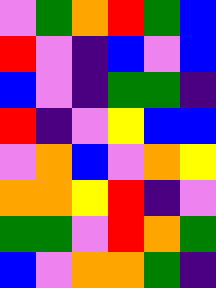[["violet", "green", "orange", "red", "green", "blue"], ["red", "violet", "indigo", "blue", "violet", "blue"], ["blue", "violet", "indigo", "green", "green", "indigo"], ["red", "indigo", "violet", "yellow", "blue", "blue"], ["violet", "orange", "blue", "violet", "orange", "yellow"], ["orange", "orange", "yellow", "red", "indigo", "violet"], ["green", "green", "violet", "red", "orange", "green"], ["blue", "violet", "orange", "orange", "green", "indigo"]]